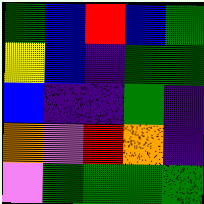[["green", "blue", "red", "blue", "green"], ["yellow", "blue", "indigo", "green", "green"], ["blue", "indigo", "indigo", "green", "indigo"], ["orange", "violet", "red", "orange", "indigo"], ["violet", "green", "green", "green", "green"]]